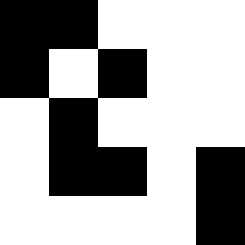[["black", "black", "white", "white", "white"], ["black", "white", "black", "white", "white"], ["white", "black", "white", "white", "white"], ["white", "black", "black", "white", "black"], ["white", "white", "white", "white", "black"]]